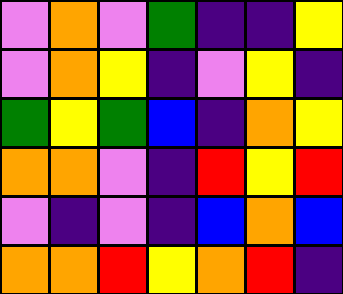[["violet", "orange", "violet", "green", "indigo", "indigo", "yellow"], ["violet", "orange", "yellow", "indigo", "violet", "yellow", "indigo"], ["green", "yellow", "green", "blue", "indigo", "orange", "yellow"], ["orange", "orange", "violet", "indigo", "red", "yellow", "red"], ["violet", "indigo", "violet", "indigo", "blue", "orange", "blue"], ["orange", "orange", "red", "yellow", "orange", "red", "indigo"]]